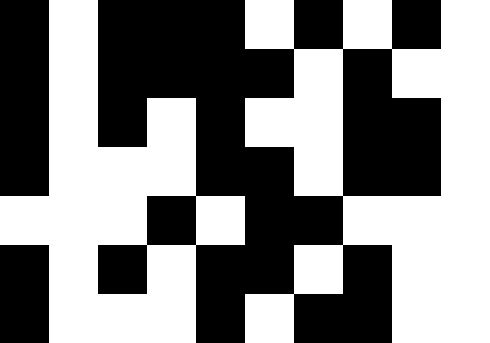[["black", "white", "black", "black", "black", "white", "black", "white", "black", "white"], ["black", "white", "black", "black", "black", "black", "white", "black", "white", "white"], ["black", "white", "black", "white", "black", "white", "white", "black", "black", "white"], ["black", "white", "white", "white", "black", "black", "white", "black", "black", "white"], ["white", "white", "white", "black", "white", "black", "black", "white", "white", "white"], ["black", "white", "black", "white", "black", "black", "white", "black", "white", "white"], ["black", "white", "white", "white", "black", "white", "black", "black", "white", "white"]]